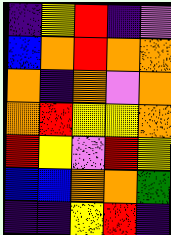[["indigo", "yellow", "red", "indigo", "violet"], ["blue", "orange", "red", "orange", "orange"], ["orange", "indigo", "orange", "violet", "orange"], ["orange", "red", "yellow", "yellow", "orange"], ["red", "yellow", "violet", "red", "yellow"], ["blue", "blue", "orange", "orange", "green"], ["indigo", "indigo", "yellow", "red", "indigo"]]